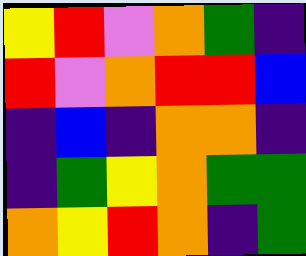[["yellow", "red", "violet", "orange", "green", "indigo"], ["red", "violet", "orange", "red", "red", "blue"], ["indigo", "blue", "indigo", "orange", "orange", "indigo"], ["indigo", "green", "yellow", "orange", "green", "green"], ["orange", "yellow", "red", "orange", "indigo", "green"]]